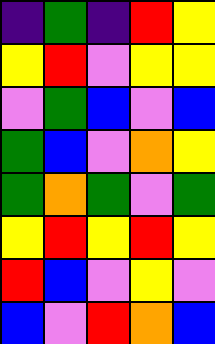[["indigo", "green", "indigo", "red", "yellow"], ["yellow", "red", "violet", "yellow", "yellow"], ["violet", "green", "blue", "violet", "blue"], ["green", "blue", "violet", "orange", "yellow"], ["green", "orange", "green", "violet", "green"], ["yellow", "red", "yellow", "red", "yellow"], ["red", "blue", "violet", "yellow", "violet"], ["blue", "violet", "red", "orange", "blue"]]